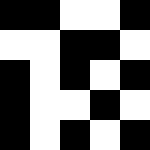[["black", "black", "white", "white", "black"], ["white", "white", "black", "black", "white"], ["black", "white", "black", "white", "black"], ["black", "white", "white", "black", "white"], ["black", "white", "black", "white", "black"]]